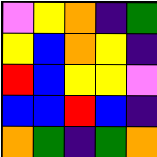[["violet", "yellow", "orange", "indigo", "green"], ["yellow", "blue", "orange", "yellow", "indigo"], ["red", "blue", "yellow", "yellow", "violet"], ["blue", "blue", "red", "blue", "indigo"], ["orange", "green", "indigo", "green", "orange"]]